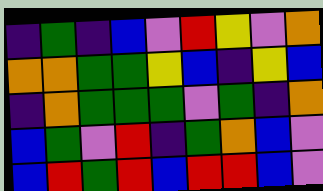[["indigo", "green", "indigo", "blue", "violet", "red", "yellow", "violet", "orange"], ["orange", "orange", "green", "green", "yellow", "blue", "indigo", "yellow", "blue"], ["indigo", "orange", "green", "green", "green", "violet", "green", "indigo", "orange"], ["blue", "green", "violet", "red", "indigo", "green", "orange", "blue", "violet"], ["blue", "red", "green", "red", "blue", "red", "red", "blue", "violet"]]